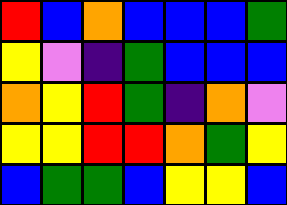[["red", "blue", "orange", "blue", "blue", "blue", "green"], ["yellow", "violet", "indigo", "green", "blue", "blue", "blue"], ["orange", "yellow", "red", "green", "indigo", "orange", "violet"], ["yellow", "yellow", "red", "red", "orange", "green", "yellow"], ["blue", "green", "green", "blue", "yellow", "yellow", "blue"]]